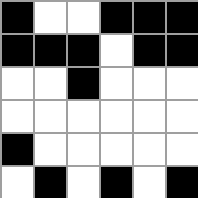[["black", "white", "white", "black", "black", "black"], ["black", "black", "black", "white", "black", "black"], ["white", "white", "black", "white", "white", "white"], ["white", "white", "white", "white", "white", "white"], ["black", "white", "white", "white", "white", "white"], ["white", "black", "white", "black", "white", "black"]]